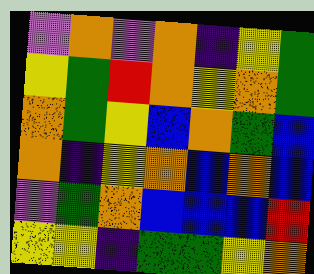[["violet", "orange", "violet", "orange", "indigo", "yellow", "green"], ["yellow", "green", "red", "orange", "yellow", "orange", "green"], ["orange", "green", "yellow", "blue", "orange", "green", "blue"], ["orange", "indigo", "yellow", "orange", "blue", "orange", "blue"], ["violet", "green", "orange", "blue", "blue", "blue", "red"], ["yellow", "yellow", "indigo", "green", "green", "yellow", "orange"]]